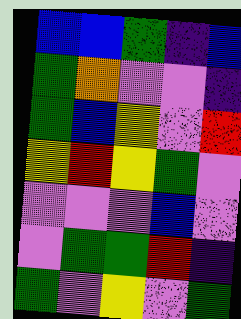[["blue", "blue", "green", "indigo", "blue"], ["green", "orange", "violet", "violet", "indigo"], ["green", "blue", "yellow", "violet", "red"], ["yellow", "red", "yellow", "green", "violet"], ["violet", "violet", "violet", "blue", "violet"], ["violet", "green", "green", "red", "indigo"], ["green", "violet", "yellow", "violet", "green"]]